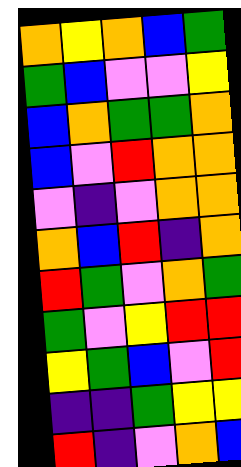[["orange", "yellow", "orange", "blue", "green"], ["green", "blue", "violet", "violet", "yellow"], ["blue", "orange", "green", "green", "orange"], ["blue", "violet", "red", "orange", "orange"], ["violet", "indigo", "violet", "orange", "orange"], ["orange", "blue", "red", "indigo", "orange"], ["red", "green", "violet", "orange", "green"], ["green", "violet", "yellow", "red", "red"], ["yellow", "green", "blue", "violet", "red"], ["indigo", "indigo", "green", "yellow", "yellow"], ["red", "indigo", "violet", "orange", "blue"]]